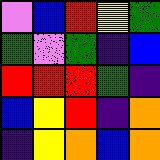[["violet", "blue", "red", "yellow", "green"], ["green", "violet", "green", "indigo", "blue"], ["red", "red", "red", "green", "indigo"], ["blue", "yellow", "red", "indigo", "orange"], ["indigo", "yellow", "orange", "blue", "orange"]]